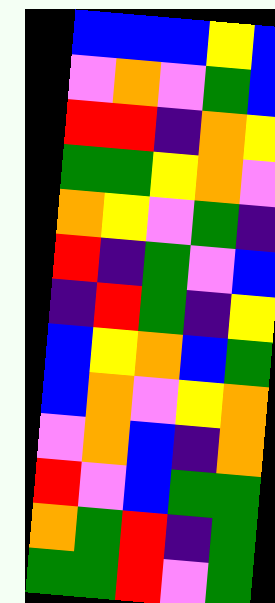[["blue", "blue", "blue", "yellow", "blue"], ["violet", "orange", "violet", "green", "blue"], ["red", "red", "indigo", "orange", "yellow"], ["green", "green", "yellow", "orange", "violet"], ["orange", "yellow", "violet", "green", "indigo"], ["red", "indigo", "green", "violet", "blue"], ["indigo", "red", "green", "indigo", "yellow"], ["blue", "yellow", "orange", "blue", "green"], ["blue", "orange", "violet", "yellow", "orange"], ["violet", "orange", "blue", "indigo", "orange"], ["red", "violet", "blue", "green", "green"], ["orange", "green", "red", "indigo", "green"], ["green", "green", "red", "violet", "green"]]